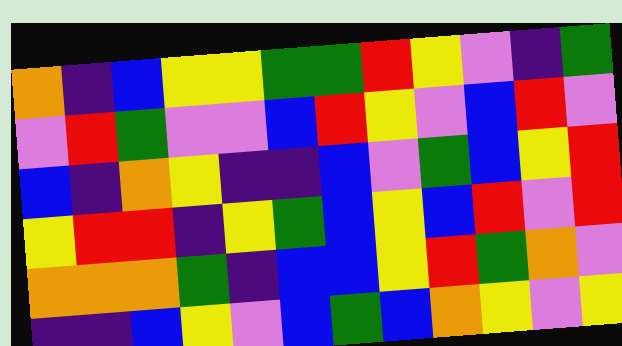[["orange", "indigo", "blue", "yellow", "yellow", "green", "green", "red", "yellow", "violet", "indigo", "green"], ["violet", "red", "green", "violet", "violet", "blue", "red", "yellow", "violet", "blue", "red", "violet"], ["blue", "indigo", "orange", "yellow", "indigo", "indigo", "blue", "violet", "green", "blue", "yellow", "red"], ["yellow", "red", "red", "indigo", "yellow", "green", "blue", "yellow", "blue", "red", "violet", "red"], ["orange", "orange", "orange", "green", "indigo", "blue", "blue", "yellow", "red", "green", "orange", "violet"], ["indigo", "indigo", "blue", "yellow", "violet", "blue", "green", "blue", "orange", "yellow", "violet", "yellow"]]